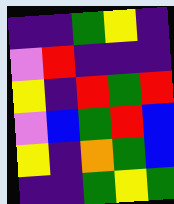[["indigo", "indigo", "green", "yellow", "indigo"], ["violet", "red", "indigo", "indigo", "indigo"], ["yellow", "indigo", "red", "green", "red"], ["violet", "blue", "green", "red", "blue"], ["yellow", "indigo", "orange", "green", "blue"], ["indigo", "indigo", "green", "yellow", "green"]]